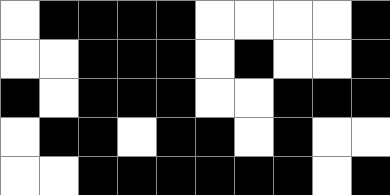[["white", "black", "black", "black", "black", "white", "white", "white", "white", "black"], ["white", "white", "black", "black", "black", "white", "black", "white", "white", "black"], ["black", "white", "black", "black", "black", "white", "white", "black", "black", "black"], ["white", "black", "black", "white", "black", "black", "white", "black", "white", "white"], ["white", "white", "black", "black", "black", "black", "black", "black", "white", "black"]]